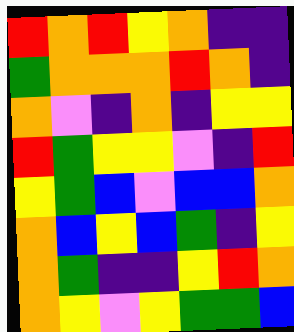[["red", "orange", "red", "yellow", "orange", "indigo", "indigo"], ["green", "orange", "orange", "orange", "red", "orange", "indigo"], ["orange", "violet", "indigo", "orange", "indigo", "yellow", "yellow"], ["red", "green", "yellow", "yellow", "violet", "indigo", "red"], ["yellow", "green", "blue", "violet", "blue", "blue", "orange"], ["orange", "blue", "yellow", "blue", "green", "indigo", "yellow"], ["orange", "green", "indigo", "indigo", "yellow", "red", "orange"], ["orange", "yellow", "violet", "yellow", "green", "green", "blue"]]